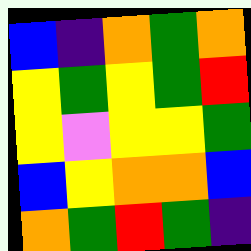[["blue", "indigo", "orange", "green", "orange"], ["yellow", "green", "yellow", "green", "red"], ["yellow", "violet", "yellow", "yellow", "green"], ["blue", "yellow", "orange", "orange", "blue"], ["orange", "green", "red", "green", "indigo"]]